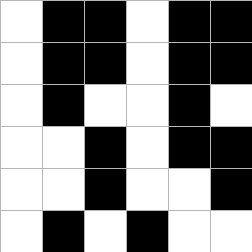[["white", "black", "black", "white", "black", "black"], ["white", "black", "black", "white", "black", "black"], ["white", "black", "white", "white", "black", "white"], ["white", "white", "black", "white", "black", "black"], ["white", "white", "black", "white", "white", "black"], ["white", "black", "white", "black", "white", "white"]]